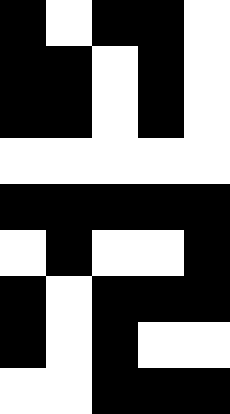[["black", "white", "black", "black", "white"], ["black", "black", "white", "black", "white"], ["black", "black", "white", "black", "white"], ["white", "white", "white", "white", "white"], ["black", "black", "black", "black", "black"], ["white", "black", "white", "white", "black"], ["black", "white", "black", "black", "black"], ["black", "white", "black", "white", "white"], ["white", "white", "black", "black", "black"]]